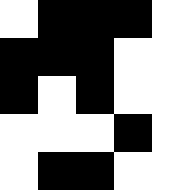[["white", "black", "black", "black", "white"], ["black", "black", "black", "white", "white"], ["black", "white", "black", "white", "white"], ["white", "white", "white", "black", "white"], ["white", "black", "black", "white", "white"]]